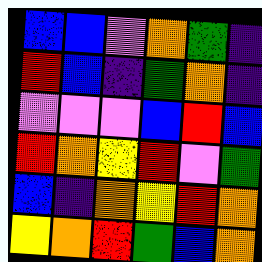[["blue", "blue", "violet", "orange", "green", "indigo"], ["red", "blue", "indigo", "green", "orange", "indigo"], ["violet", "violet", "violet", "blue", "red", "blue"], ["red", "orange", "yellow", "red", "violet", "green"], ["blue", "indigo", "orange", "yellow", "red", "orange"], ["yellow", "orange", "red", "green", "blue", "orange"]]